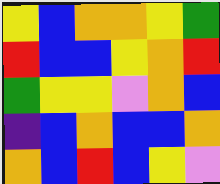[["yellow", "blue", "orange", "orange", "yellow", "green"], ["red", "blue", "blue", "yellow", "orange", "red"], ["green", "yellow", "yellow", "violet", "orange", "blue"], ["indigo", "blue", "orange", "blue", "blue", "orange"], ["orange", "blue", "red", "blue", "yellow", "violet"]]